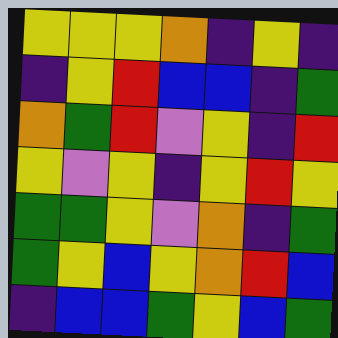[["yellow", "yellow", "yellow", "orange", "indigo", "yellow", "indigo"], ["indigo", "yellow", "red", "blue", "blue", "indigo", "green"], ["orange", "green", "red", "violet", "yellow", "indigo", "red"], ["yellow", "violet", "yellow", "indigo", "yellow", "red", "yellow"], ["green", "green", "yellow", "violet", "orange", "indigo", "green"], ["green", "yellow", "blue", "yellow", "orange", "red", "blue"], ["indigo", "blue", "blue", "green", "yellow", "blue", "green"]]